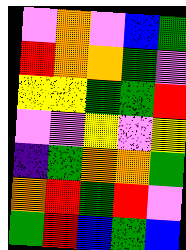[["violet", "orange", "violet", "blue", "green"], ["red", "orange", "orange", "green", "violet"], ["yellow", "yellow", "green", "green", "red"], ["violet", "violet", "yellow", "violet", "yellow"], ["indigo", "green", "orange", "orange", "green"], ["orange", "red", "green", "red", "violet"], ["green", "red", "blue", "green", "blue"]]